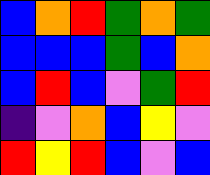[["blue", "orange", "red", "green", "orange", "green"], ["blue", "blue", "blue", "green", "blue", "orange"], ["blue", "red", "blue", "violet", "green", "red"], ["indigo", "violet", "orange", "blue", "yellow", "violet"], ["red", "yellow", "red", "blue", "violet", "blue"]]